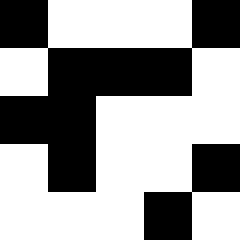[["black", "white", "white", "white", "black"], ["white", "black", "black", "black", "white"], ["black", "black", "white", "white", "white"], ["white", "black", "white", "white", "black"], ["white", "white", "white", "black", "white"]]